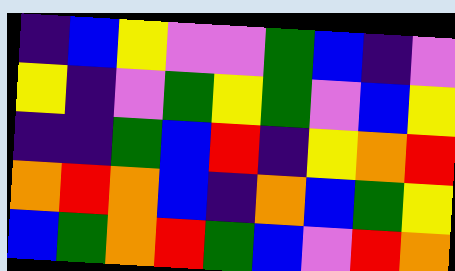[["indigo", "blue", "yellow", "violet", "violet", "green", "blue", "indigo", "violet"], ["yellow", "indigo", "violet", "green", "yellow", "green", "violet", "blue", "yellow"], ["indigo", "indigo", "green", "blue", "red", "indigo", "yellow", "orange", "red"], ["orange", "red", "orange", "blue", "indigo", "orange", "blue", "green", "yellow"], ["blue", "green", "orange", "red", "green", "blue", "violet", "red", "orange"]]